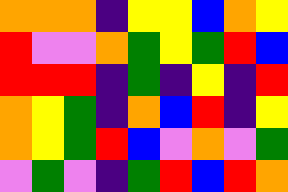[["orange", "orange", "orange", "indigo", "yellow", "yellow", "blue", "orange", "yellow"], ["red", "violet", "violet", "orange", "green", "yellow", "green", "red", "blue"], ["red", "red", "red", "indigo", "green", "indigo", "yellow", "indigo", "red"], ["orange", "yellow", "green", "indigo", "orange", "blue", "red", "indigo", "yellow"], ["orange", "yellow", "green", "red", "blue", "violet", "orange", "violet", "green"], ["violet", "green", "violet", "indigo", "green", "red", "blue", "red", "orange"]]